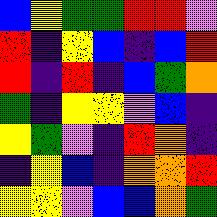[["blue", "yellow", "green", "green", "red", "red", "violet"], ["red", "indigo", "yellow", "blue", "indigo", "blue", "red"], ["red", "indigo", "red", "indigo", "blue", "green", "orange"], ["green", "indigo", "yellow", "yellow", "violet", "blue", "indigo"], ["yellow", "green", "violet", "indigo", "red", "orange", "indigo"], ["indigo", "yellow", "blue", "indigo", "orange", "orange", "red"], ["yellow", "yellow", "violet", "blue", "blue", "orange", "green"]]